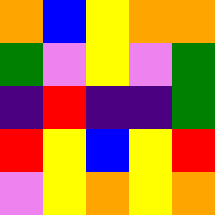[["orange", "blue", "yellow", "orange", "orange"], ["green", "violet", "yellow", "violet", "green"], ["indigo", "red", "indigo", "indigo", "green"], ["red", "yellow", "blue", "yellow", "red"], ["violet", "yellow", "orange", "yellow", "orange"]]